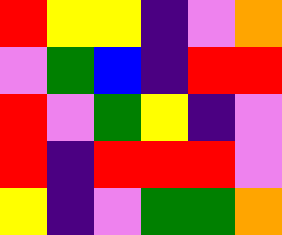[["red", "yellow", "yellow", "indigo", "violet", "orange"], ["violet", "green", "blue", "indigo", "red", "red"], ["red", "violet", "green", "yellow", "indigo", "violet"], ["red", "indigo", "red", "red", "red", "violet"], ["yellow", "indigo", "violet", "green", "green", "orange"]]